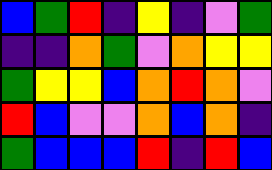[["blue", "green", "red", "indigo", "yellow", "indigo", "violet", "green"], ["indigo", "indigo", "orange", "green", "violet", "orange", "yellow", "yellow"], ["green", "yellow", "yellow", "blue", "orange", "red", "orange", "violet"], ["red", "blue", "violet", "violet", "orange", "blue", "orange", "indigo"], ["green", "blue", "blue", "blue", "red", "indigo", "red", "blue"]]